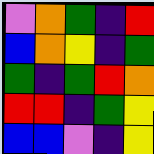[["violet", "orange", "green", "indigo", "red"], ["blue", "orange", "yellow", "indigo", "green"], ["green", "indigo", "green", "red", "orange"], ["red", "red", "indigo", "green", "yellow"], ["blue", "blue", "violet", "indigo", "yellow"]]